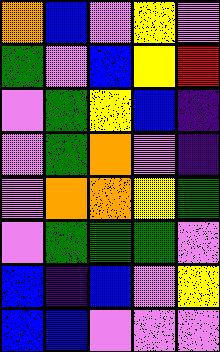[["orange", "blue", "violet", "yellow", "violet"], ["green", "violet", "blue", "yellow", "red"], ["violet", "green", "yellow", "blue", "indigo"], ["violet", "green", "orange", "violet", "indigo"], ["violet", "orange", "orange", "yellow", "green"], ["violet", "green", "green", "green", "violet"], ["blue", "indigo", "blue", "violet", "yellow"], ["blue", "blue", "violet", "violet", "violet"]]